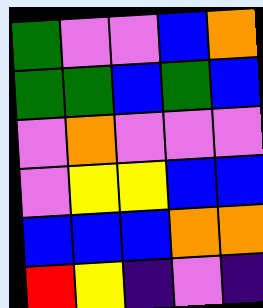[["green", "violet", "violet", "blue", "orange"], ["green", "green", "blue", "green", "blue"], ["violet", "orange", "violet", "violet", "violet"], ["violet", "yellow", "yellow", "blue", "blue"], ["blue", "blue", "blue", "orange", "orange"], ["red", "yellow", "indigo", "violet", "indigo"]]